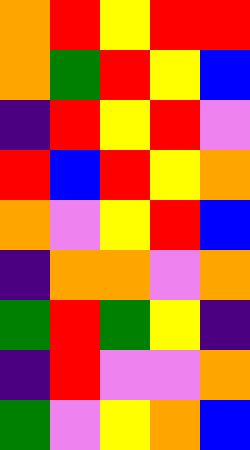[["orange", "red", "yellow", "red", "red"], ["orange", "green", "red", "yellow", "blue"], ["indigo", "red", "yellow", "red", "violet"], ["red", "blue", "red", "yellow", "orange"], ["orange", "violet", "yellow", "red", "blue"], ["indigo", "orange", "orange", "violet", "orange"], ["green", "red", "green", "yellow", "indigo"], ["indigo", "red", "violet", "violet", "orange"], ["green", "violet", "yellow", "orange", "blue"]]